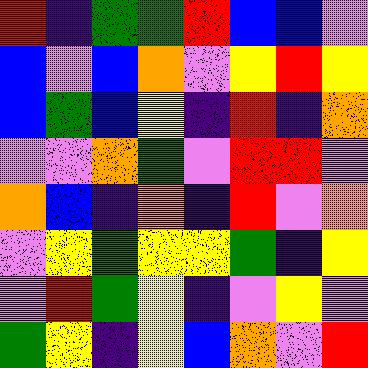[["red", "indigo", "green", "green", "red", "blue", "blue", "violet"], ["blue", "violet", "blue", "orange", "violet", "yellow", "red", "yellow"], ["blue", "green", "blue", "yellow", "indigo", "red", "indigo", "orange"], ["violet", "violet", "orange", "green", "violet", "red", "red", "violet"], ["orange", "blue", "indigo", "orange", "indigo", "red", "violet", "orange"], ["violet", "yellow", "green", "yellow", "yellow", "green", "indigo", "yellow"], ["violet", "red", "green", "yellow", "indigo", "violet", "yellow", "violet"], ["green", "yellow", "indigo", "yellow", "blue", "orange", "violet", "red"]]